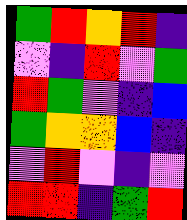[["green", "red", "orange", "red", "indigo"], ["violet", "indigo", "red", "violet", "green"], ["red", "green", "violet", "indigo", "blue"], ["green", "orange", "orange", "blue", "indigo"], ["violet", "red", "violet", "indigo", "violet"], ["red", "red", "indigo", "green", "red"]]